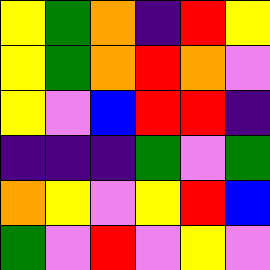[["yellow", "green", "orange", "indigo", "red", "yellow"], ["yellow", "green", "orange", "red", "orange", "violet"], ["yellow", "violet", "blue", "red", "red", "indigo"], ["indigo", "indigo", "indigo", "green", "violet", "green"], ["orange", "yellow", "violet", "yellow", "red", "blue"], ["green", "violet", "red", "violet", "yellow", "violet"]]